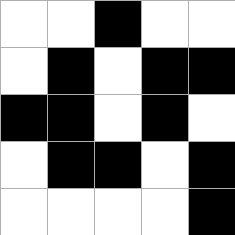[["white", "white", "black", "white", "white"], ["white", "black", "white", "black", "black"], ["black", "black", "white", "black", "white"], ["white", "black", "black", "white", "black"], ["white", "white", "white", "white", "black"]]